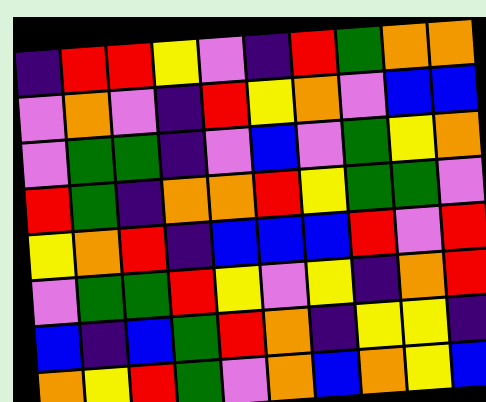[["indigo", "red", "red", "yellow", "violet", "indigo", "red", "green", "orange", "orange"], ["violet", "orange", "violet", "indigo", "red", "yellow", "orange", "violet", "blue", "blue"], ["violet", "green", "green", "indigo", "violet", "blue", "violet", "green", "yellow", "orange"], ["red", "green", "indigo", "orange", "orange", "red", "yellow", "green", "green", "violet"], ["yellow", "orange", "red", "indigo", "blue", "blue", "blue", "red", "violet", "red"], ["violet", "green", "green", "red", "yellow", "violet", "yellow", "indigo", "orange", "red"], ["blue", "indigo", "blue", "green", "red", "orange", "indigo", "yellow", "yellow", "indigo"], ["orange", "yellow", "red", "green", "violet", "orange", "blue", "orange", "yellow", "blue"]]